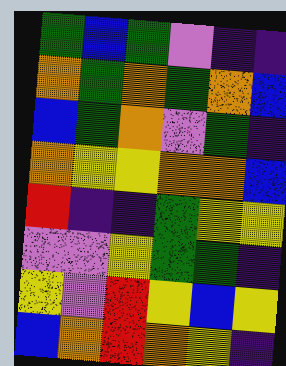[["green", "blue", "green", "violet", "indigo", "indigo"], ["orange", "green", "orange", "green", "orange", "blue"], ["blue", "green", "orange", "violet", "green", "indigo"], ["orange", "yellow", "yellow", "orange", "orange", "blue"], ["red", "indigo", "indigo", "green", "yellow", "yellow"], ["violet", "violet", "yellow", "green", "green", "indigo"], ["yellow", "violet", "red", "yellow", "blue", "yellow"], ["blue", "orange", "red", "orange", "yellow", "indigo"]]